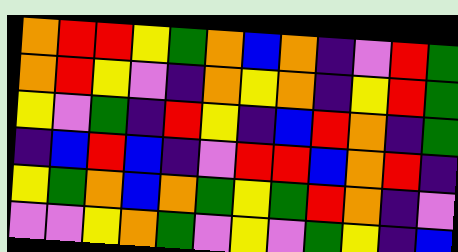[["orange", "red", "red", "yellow", "green", "orange", "blue", "orange", "indigo", "violet", "red", "green"], ["orange", "red", "yellow", "violet", "indigo", "orange", "yellow", "orange", "indigo", "yellow", "red", "green"], ["yellow", "violet", "green", "indigo", "red", "yellow", "indigo", "blue", "red", "orange", "indigo", "green"], ["indigo", "blue", "red", "blue", "indigo", "violet", "red", "red", "blue", "orange", "red", "indigo"], ["yellow", "green", "orange", "blue", "orange", "green", "yellow", "green", "red", "orange", "indigo", "violet"], ["violet", "violet", "yellow", "orange", "green", "violet", "yellow", "violet", "green", "yellow", "indigo", "blue"]]